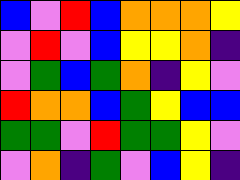[["blue", "violet", "red", "blue", "orange", "orange", "orange", "yellow"], ["violet", "red", "violet", "blue", "yellow", "yellow", "orange", "indigo"], ["violet", "green", "blue", "green", "orange", "indigo", "yellow", "violet"], ["red", "orange", "orange", "blue", "green", "yellow", "blue", "blue"], ["green", "green", "violet", "red", "green", "green", "yellow", "violet"], ["violet", "orange", "indigo", "green", "violet", "blue", "yellow", "indigo"]]